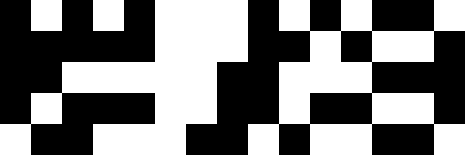[["black", "white", "black", "white", "black", "white", "white", "white", "black", "white", "black", "white", "black", "black", "white"], ["black", "black", "black", "black", "black", "white", "white", "white", "black", "black", "white", "black", "white", "white", "black"], ["black", "black", "white", "white", "white", "white", "white", "black", "black", "white", "white", "white", "black", "black", "black"], ["black", "white", "black", "black", "black", "white", "white", "black", "black", "white", "black", "black", "white", "white", "black"], ["white", "black", "black", "white", "white", "white", "black", "black", "white", "black", "white", "white", "black", "black", "white"]]